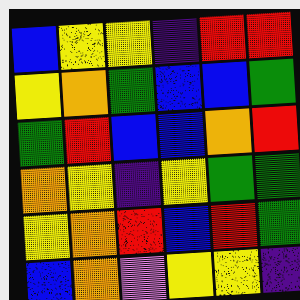[["blue", "yellow", "yellow", "indigo", "red", "red"], ["yellow", "orange", "green", "blue", "blue", "green"], ["green", "red", "blue", "blue", "orange", "red"], ["orange", "yellow", "indigo", "yellow", "green", "green"], ["yellow", "orange", "red", "blue", "red", "green"], ["blue", "orange", "violet", "yellow", "yellow", "indigo"]]